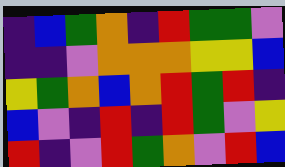[["indigo", "blue", "green", "orange", "indigo", "red", "green", "green", "violet"], ["indigo", "indigo", "violet", "orange", "orange", "orange", "yellow", "yellow", "blue"], ["yellow", "green", "orange", "blue", "orange", "red", "green", "red", "indigo"], ["blue", "violet", "indigo", "red", "indigo", "red", "green", "violet", "yellow"], ["red", "indigo", "violet", "red", "green", "orange", "violet", "red", "blue"]]